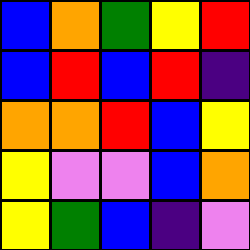[["blue", "orange", "green", "yellow", "red"], ["blue", "red", "blue", "red", "indigo"], ["orange", "orange", "red", "blue", "yellow"], ["yellow", "violet", "violet", "blue", "orange"], ["yellow", "green", "blue", "indigo", "violet"]]